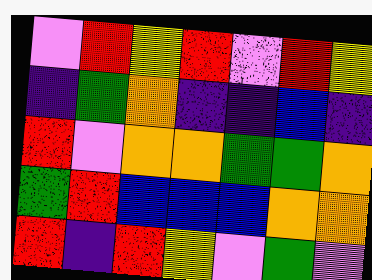[["violet", "red", "yellow", "red", "violet", "red", "yellow"], ["indigo", "green", "orange", "indigo", "indigo", "blue", "indigo"], ["red", "violet", "orange", "orange", "green", "green", "orange"], ["green", "red", "blue", "blue", "blue", "orange", "orange"], ["red", "indigo", "red", "yellow", "violet", "green", "violet"]]